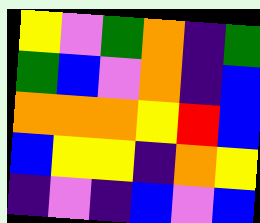[["yellow", "violet", "green", "orange", "indigo", "green"], ["green", "blue", "violet", "orange", "indigo", "blue"], ["orange", "orange", "orange", "yellow", "red", "blue"], ["blue", "yellow", "yellow", "indigo", "orange", "yellow"], ["indigo", "violet", "indigo", "blue", "violet", "blue"]]